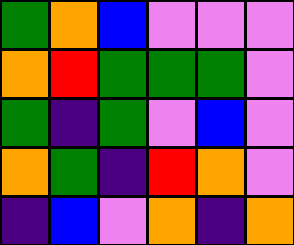[["green", "orange", "blue", "violet", "violet", "violet"], ["orange", "red", "green", "green", "green", "violet"], ["green", "indigo", "green", "violet", "blue", "violet"], ["orange", "green", "indigo", "red", "orange", "violet"], ["indigo", "blue", "violet", "orange", "indigo", "orange"]]